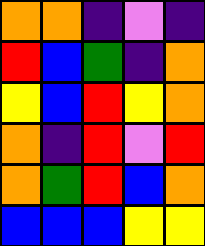[["orange", "orange", "indigo", "violet", "indigo"], ["red", "blue", "green", "indigo", "orange"], ["yellow", "blue", "red", "yellow", "orange"], ["orange", "indigo", "red", "violet", "red"], ["orange", "green", "red", "blue", "orange"], ["blue", "blue", "blue", "yellow", "yellow"]]